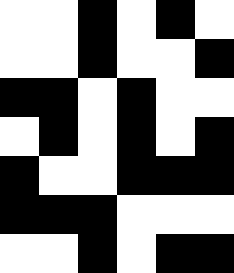[["white", "white", "black", "white", "black", "white"], ["white", "white", "black", "white", "white", "black"], ["black", "black", "white", "black", "white", "white"], ["white", "black", "white", "black", "white", "black"], ["black", "white", "white", "black", "black", "black"], ["black", "black", "black", "white", "white", "white"], ["white", "white", "black", "white", "black", "black"]]